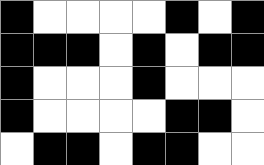[["black", "white", "white", "white", "white", "black", "white", "black"], ["black", "black", "black", "white", "black", "white", "black", "black"], ["black", "white", "white", "white", "black", "white", "white", "white"], ["black", "white", "white", "white", "white", "black", "black", "white"], ["white", "black", "black", "white", "black", "black", "white", "white"]]